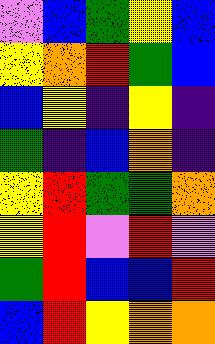[["violet", "blue", "green", "yellow", "blue"], ["yellow", "orange", "red", "green", "blue"], ["blue", "yellow", "indigo", "yellow", "indigo"], ["green", "indigo", "blue", "orange", "indigo"], ["yellow", "red", "green", "green", "orange"], ["yellow", "red", "violet", "red", "violet"], ["green", "red", "blue", "blue", "red"], ["blue", "red", "yellow", "orange", "orange"]]